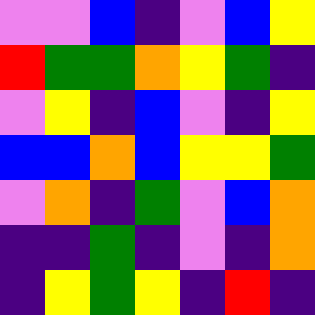[["violet", "violet", "blue", "indigo", "violet", "blue", "yellow"], ["red", "green", "green", "orange", "yellow", "green", "indigo"], ["violet", "yellow", "indigo", "blue", "violet", "indigo", "yellow"], ["blue", "blue", "orange", "blue", "yellow", "yellow", "green"], ["violet", "orange", "indigo", "green", "violet", "blue", "orange"], ["indigo", "indigo", "green", "indigo", "violet", "indigo", "orange"], ["indigo", "yellow", "green", "yellow", "indigo", "red", "indigo"]]